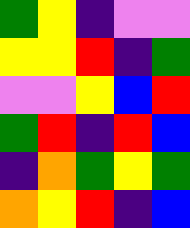[["green", "yellow", "indigo", "violet", "violet"], ["yellow", "yellow", "red", "indigo", "green"], ["violet", "violet", "yellow", "blue", "red"], ["green", "red", "indigo", "red", "blue"], ["indigo", "orange", "green", "yellow", "green"], ["orange", "yellow", "red", "indigo", "blue"]]